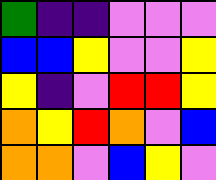[["green", "indigo", "indigo", "violet", "violet", "violet"], ["blue", "blue", "yellow", "violet", "violet", "yellow"], ["yellow", "indigo", "violet", "red", "red", "yellow"], ["orange", "yellow", "red", "orange", "violet", "blue"], ["orange", "orange", "violet", "blue", "yellow", "violet"]]